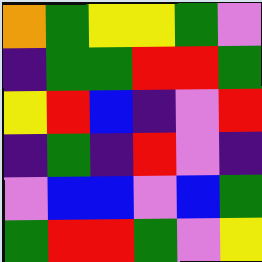[["orange", "green", "yellow", "yellow", "green", "violet"], ["indigo", "green", "green", "red", "red", "green"], ["yellow", "red", "blue", "indigo", "violet", "red"], ["indigo", "green", "indigo", "red", "violet", "indigo"], ["violet", "blue", "blue", "violet", "blue", "green"], ["green", "red", "red", "green", "violet", "yellow"]]